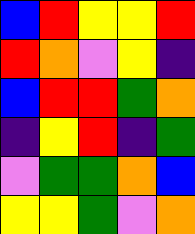[["blue", "red", "yellow", "yellow", "red"], ["red", "orange", "violet", "yellow", "indigo"], ["blue", "red", "red", "green", "orange"], ["indigo", "yellow", "red", "indigo", "green"], ["violet", "green", "green", "orange", "blue"], ["yellow", "yellow", "green", "violet", "orange"]]